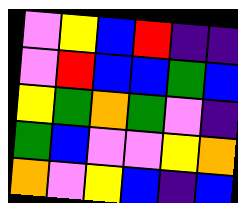[["violet", "yellow", "blue", "red", "indigo", "indigo"], ["violet", "red", "blue", "blue", "green", "blue"], ["yellow", "green", "orange", "green", "violet", "indigo"], ["green", "blue", "violet", "violet", "yellow", "orange"], ["orange", "violet", "yellow", "blue", "indigo", "blue"]]